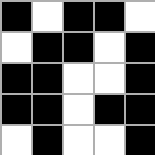[["black", "white", "black", "black", "white"], ["white", "black", "black", "white", "black"], ["black", "black", "white", "white", "black"], ["black", "black", "white", "black", "black"], ["white", "black", "white", "white", "black"]]